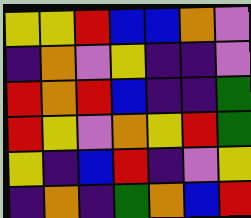[["yellow", "yellow", "red", "blue", "blue", "orange", "violet"], ["indigo", "orange", "violet", "yellow", "indigo", "indigo", "violet"], ["red", "orange", "red", "blue", "indigo", "indigo", "green"], ["red", "yellow", "violet", "orange", "yellow", "red", "green"], ["yellow", "indigo", "blue", "red", "indigo", "violet", "yellow"], ["indigo", "orange", "indigo", "green", "orange", "blue", "red"]]